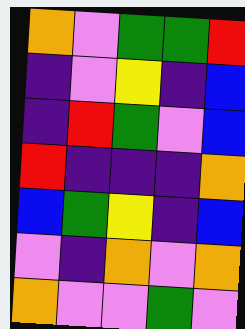[["orange", "violet", "green", "green", "red"], ["indigo", "violet", "yellow", "indigo", "blue"], ["indigo", "red", "green", "violet", "blue"], ["red", "indigo", "indigo", "indigo", "orange"], ["blue", "green", "yellow", "indigo", "blue"], ["violet", "indigo", "orange", "violet", "orange"], ["orange", "violet", "violet", "green", "violet"]]